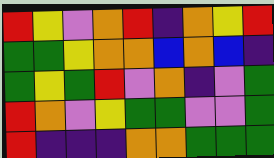[["red", "yellow", "violet", "orange", "red", "indigo", "orange", "yellow", "red"], ["green", "green", "yellow", "orange", "orange", "blue", "orange", "blue", "indigo"], ["green", "yellow", "green", "red", "violet", "orange", "indigo", "violet", "green"], ["red", "orange", "violet", "yellow", "green", "green", "violet", "violet", "green"], ["red", "indigo", "indigo", "indigo", "orange", "orange", "green", "green", "green"]]